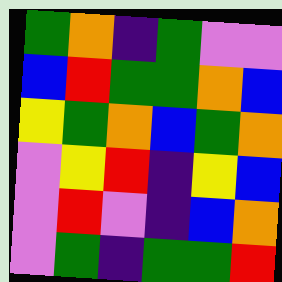[["green", "orange", "indigo", "green", "violet", "violet"], ["blue", "red", "green", "green", "orange", "blue"], ["yellow", "green", "orange", "blue", "green", "orange"], ["violet", "yellow", "red", "indigo", "yellow", "blue"], ["violet", "red", "violet", "indigo", "blue", "orange"], ["violet", "green", "indigo", "green", "green", "red"]]